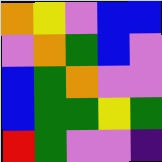[["orange", "yellow", "violet", "blue", "blue"], ["violet", "orange", "green", "blue", "violet"], ["blue", "green", "orange", "violet", "violet"], ["blue", "green", "green", "yellow", "green"], ["red", "green", "violet", "violet", "indigo"]]